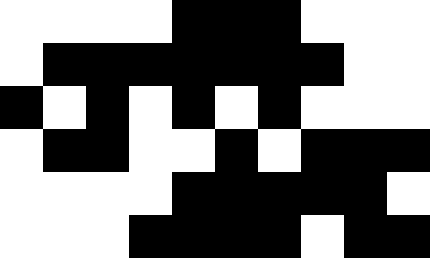[["white", "white", "white", "white", "black", "black", "black", "white", "white", "white"], ["white", "black", "black", "black", "black", "black", "black", "black", "white", "white"], ["black", "white", "black", "white", "black", "white", "black", "white", "white", "white"], ["white", "black", "black", "white", "white", "black", "white", "black", "black", "black"], ["white", "white", "white", "white", "black", "black", "black", "black", "black", "white"], ["white", "white", "white", "black", "black", "black", "black", "white", "black", "black"]]